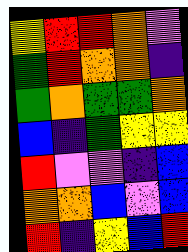[["yellow", "red", "red", "orange", "violet"], ["green", "red", "orange", "orange", "indigo"], ["green", "orange", "green", "green", "orange"], ["blue", "indigo", "green", "yellow", "yellow"], ["red", "violet", "violet", "indigo", "blue"], ["orange", "orange", "blue", "violet", "blue"], ["red", "indigo", "yellow", "blue", "red"]]